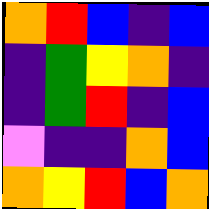[["orange", "red", "blue", "indigo", "blue"], ["indigo", "green", "yellow", "orange", "indigo"], ["indigo", "green", "red", "indigo", "blue"], ["violet", "indigo", "indigo", "orange", "blue"], ["orange", "yellow", "red", "blue", "orange"]]